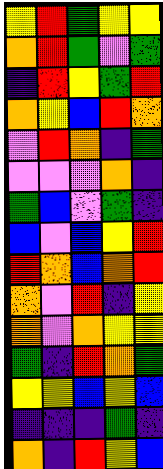[["yellow", "red", "green", "yellow", "yellow"], ["orange", "red", "green", "violet", "green"], ["indigo", "red", "yellow", "green", "red"], ["orange", "yellow", "blue", "red", "orange"], ["violet", "red", "orange", "indigo", "green"], ["violet", "violet", "violet", "orange", "indigo"], ["green", "blue", "violet", "green", "indigo"], ["blue", "violet", "blue", "yellow", "red"], ["red", "orange", "blue", "orange", "red"], ["orange", "violet", "red", "indigo", "yellow"], ["orange", "violet", "orange", "yellow", "yellow"], ["green", "indigo", "red", "orange", "green"], ["yellow", "yellow", "blue", "yellow", "blue"], ["indigo", "indigo", "indigo", "green", "indigo"], ["orange", "indigo", "red", "yellow", "blue"]]